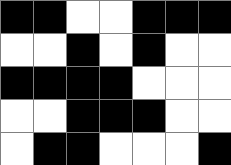[["black", "black", "white", "white", "black", "black", "black"], ["white", "white", "black", "white", "black", "white", "white"], ["black", "black", "black", "black", "white", "white", "white"], ["white", "white", "black", "black", "black", "white", "white"], ["white", "black", "black", "white", "white", "white", "black"]]